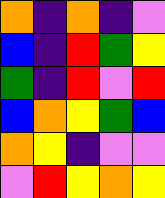[["orange", "indigo", "orange", "indigo", "violet"], ["blue", "indigo", "red", "green", "yellow"], ["green", "indigo", "red", "violet", "red"], ["blue", "orange", "yellow", "green", "blue"], ["orange", "yellow", "indigo", "violet", "violet"], ["violet", "red", "yellow", "orange", "yellow"]]